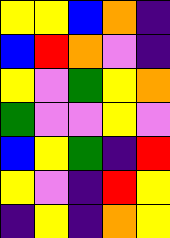[["yellow", "yellow", "blue", "orange", "indigo"], ["blue", "red", "orange", "violet", "indigo"], ["yellow", "violet", "green", "yellow", "orange"], ["green", "violet", "violet", "yellow", "violet"], ["blue", "yellow", "green", "indigo", "red"], ["yellow", "violet", "indigo", "red", "yellow"], ["indigo", "yellow", "indigo", "orange", "yellow"]]